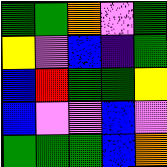[["green", "green", "orange", "violet", "green"], ["yellow", "violet", "blue", "indigo", "green"], ["blue", "red", "green", "green", "yellow"], ["blue", "violet", "violet", "blue", "violet"], ["green", "green", "green", "blue", "orange"]]